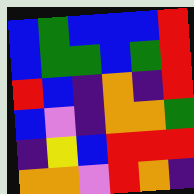[["blue", "green", "blue", "blue", "blue", "red"], ["blue", "green", "green", "blue", "green", "red"], ["red", "blue", "indigo", "orange", "indigo", "red"], ["blue", "violet", "indigo", "orange", "orange", "green"], ["indigo", "yellow", "blue", "red", "red", "red"], ["orange", "orange", "violet", "red", "orange", "indigo"]]